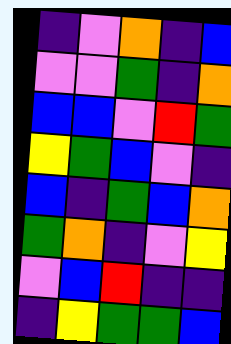[["indigo", "violet", "orange", "indigo", "blue"], ["violet", "violet", "green", "indigo", "orange"], ["blue", "blue", "violet", "red", "green"], ["yellow", "green", "blue", "violet", "indigo"], ["blue", "indigo", "green", "blue", "orange"], ["green", "orange", "indigo", "violet", "yellow"], ["violet", "blue", "red", "indigo", "indigo"], ["indigo", "yellow", "green", "green", "blue"]]